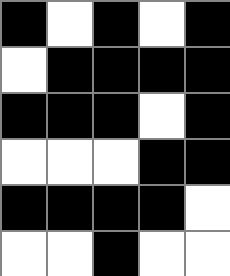[["black", "white", "black", "white", "black"], ["white", "black", "black", "black", "black"], ["black", "black", "black", "white", "black"], ["white", "white", "white", "black", "black"], ["black", "black", "black", "black", "white"], ["white", "white", "black", "white", "white"]]